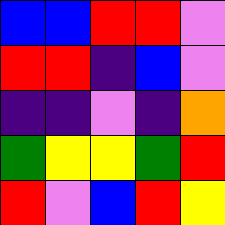[["blue", "blue", "red", "red", "violet"], ["red", "red", "indigo", "blue", "violet"], ["indigo", "indigo", "violet", "indigo", "orange"], ["green", "yellow", "yellow", "green", "red"], ["red", "violet", "blue", "red", "yellow"]]